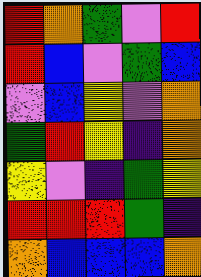[["red", "orange", "green", "violet", "red"], ["red", "blue", "violet", "green", "blue"], ["violet", "blue", "yellow", "violet", "orange"], ["green", "red", "yellow", "indigo", "orange"], ["yellow", "violet", "indigo", "green", "yellow"], ["red", "red", "red", "green", "indigo"], ["orange", "blue", "blue", "blue", "orange"]]